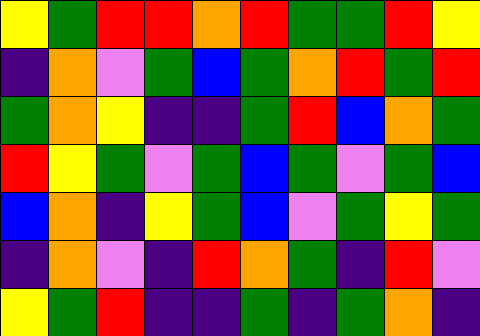[["yellow", "green", "red", "red", "orange", "red", "green", "green", "red", "yellow"], ["indigo", "orange", "violet", "green", "blue", "green", "orange", "red", "green", "red"], ["green", "orange", "yellow", "indigo", "indigo", "green", "red", "blue", "orange", "green"], ["red", "yellow", "green", "violet", "green", "blue", "green", "violet", "green", "blue"], ["blue", "orange", "indigo", "yellow", "green", "blue", "violet", "green", "yellow", "green"], ["indigo", "orange", "violet", "indigo", "red", "orange", "green", "indigo", "red", "violet"], ["yellow", "green", "red", "indigo", "indigo", "green", "indigo", "green", "orange", "indigo"]]